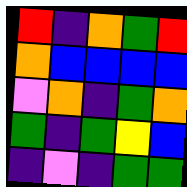[["red", "indigo", "orange", "green", "red"], ["orange", "blue", "blue", "blue", "blue"], ["violet", "orange", "indigo", "green", "orange"], ["green", "indigo", "green", "yellow", "blue"], ["indigo", "violet", "indigo", "green", "green"]]